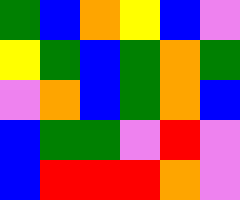[["green", "blue", "orange", "yellow", "blue", "violet"], ["yellow", "green", "blue", "green", "orange", "green"], ["violet", "orange", "blue", "green", "orange", "blue"], ["blue", "green", "green", "violet", "red", "violet"], ["blue", "red", "red", "red", "orange", "violet"]]